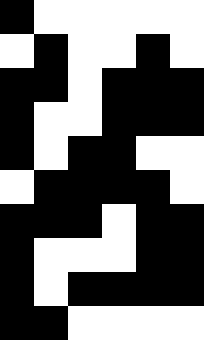[["black", "white", "white", "white", "white", "white"], ["white", "black", "white", "white", "black", "white"], ["black", "black", "white", "black", "black", "black"], ["black", "white", "white", "black", "black", "black"], ["black", "white", "black", "black", "white", "white"], ["white", "black", "black", "black", "black", "white"], ["black", "black", "black", "white", "black", "black"], ["black", "white", "white", "white", "black", "black"], ["black", "white", "black", "black", "black", "black"], ["black", "black", "white", "white", "white", "white"]]